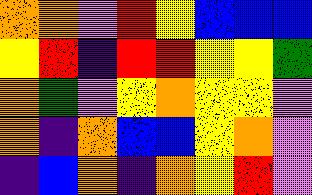[["orange", "orange", "violet", "red", "yellow", "blue", "blue", "blue"], ["yellow", "red", "indigo", "red", "red", "yellow", "yellow", "green"], ["orange", "green", "violet", "yellow", "orange", "yellow", "yellow", "violet"], ["orange", "indigo", "orange", "blue", "blue", "yellow", "orange", "violet"], ["indigo", "blue", "orange", "indigo", "orange", "yellow", "red", "violet"]]